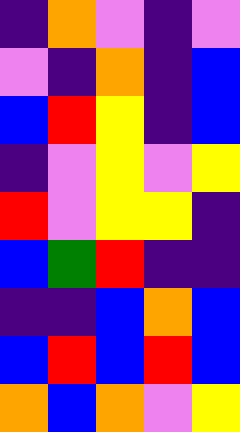[["indigo", "orange", "violet", "indigo", "violet"], ["violet", "indigo", "orange", "indigo", "blue"], ["blue", "red", "yellow", "indigo", "blue"], ["indigo", "violet", "yellow", "violet", "yellow"], ["red", "violet", "yellow", "yellow", "indigo"], ["blue", "green", "red", "indigo", "indigo"], ["indigo", "indigo", "blue", "orange", "blue"], ["blue", "red", "blue", "red", "blue"], ["orange", "blue", "orange", "violet", "yellow"]]